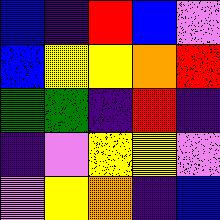[["blue", "indigo", "red", "blue", "violet"], ["blue", "yellow", "yellow", "orange", "red"], ["green", "green", "indigo", "red", "indigo"], ["indigo", "violet", "yellow", "yellow", "violet"], ["violet", "yellow", "orange", "indigo", "blue"]]